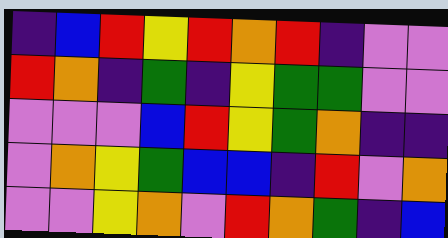[["indigo", "blue", "red", "yellow", "red", "orange", "red", "indigo", "violet", "violet"], ["red", "orange", "indigo", "green", "indigo", "yellow", "green", "green", "violet", "violet"], ["violet", "violet", "violet", "blue", "red", "yellow", "green", "orange", "indigo", "indigo"], ["violet", "orange", "yellow", "green", "blue", "blue", "indigo", "red", "violet", "orange"], ["violet", "violet", "yellow", "orange", "violet", "red", "orange", "green", "indigo", "blue"]]